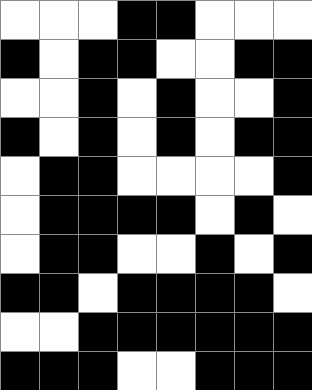[["white", "white", "white", "black", "black", "white", "white", "white"], ["black", "white", "black", "black", "white", "white", "black", "black"], ["white", "white", "black", "white", "black", "white", "white", "black"], ["black", "white", "black", "white", "black", "white", "black", "black"], ["white", "black", "black", "white", "white", "white", "white", "black"], ["white", "black", "black", "black", "black", "white", "black", "white"], ["white", "black", "black", "white", "white", "black", "white", "black"], ["black", "black", "white", "black", "black", "black", "black", "white"], ["white", "white", "black", "black", "black", "black", "black", "black"], ["black", "black", "black", "white", "white", "black", "black", "black"]]